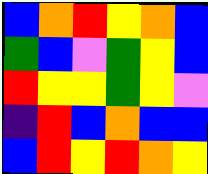[["blue", "orange", "red", "yellow", "orange", "blue"], ["green", "blue", "violet", "green", "yellow", "blue"], ["red", "yellow", "yellow", "green", "yellow", "violet"], ["indigo", "red", "blue", "orange", "blue", "blue"], ["blue", "red", "yellow", "red", "orange", "yellow"]]